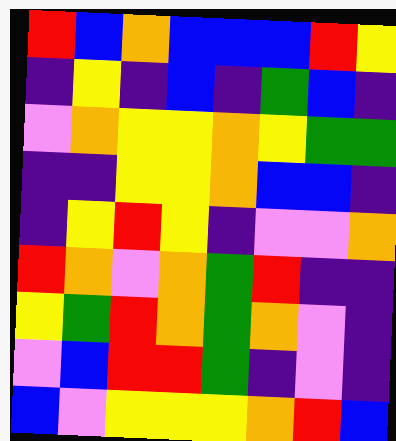[["red", "blue", "orange", "blue", "blue", "blue", "red", "yellow"], ["indigo", "yellow", "indigo", "blue", "indigo", "green", "blue", "indigo"], ["violet", "orange", "yellow", "yellow", "orange", "yellow", "green", "green"], ["indigo", "indigo", "yellow", "yellow", "orange", "blue", "blue", "indigo"], ["indigo", "yellow", "red", "yellow", "indigo", "violet", "violet", "orange"], ["red", "orange", "violet", "orange", "green", "red", "indigo", "indigo"], ["yellow", "green", "red", "orange", "green", "orange", "violet", "indigo"], ["violet", "blue", "red", "red", "green", "indigo", "violet", "indigo"], ["blue", "violet", "yellow", "yellow", "yellow", "orange", "red", "blue"]]